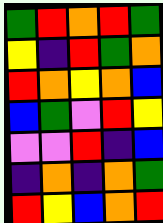[["green", "red", "orange", "red", "green"], ["yellow", "indigo", "red", "green", "orange"], ["red", "orange", "yellow", "orange", "blue"], ["blue", "green", "violet", "red", "yellow"], ["violet", "violet", "red", "indigo", "blue"], ["indigo", "orange", "indigo", "orange", "green"], ["red", "yellow", "blue", "orange", "red"]]